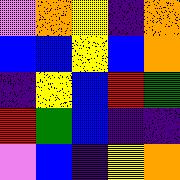[["violet", "orange", "yellow", "indigo", "orange"], ["blue", "blue", "yellow", "blue", "orange"], ["indigo", "yellow", "blue", "red", "green"], ["red", "green", "blue", "indigo", "indigo"], ["violet", "blue", "indigo", "yellow", "orange"]]